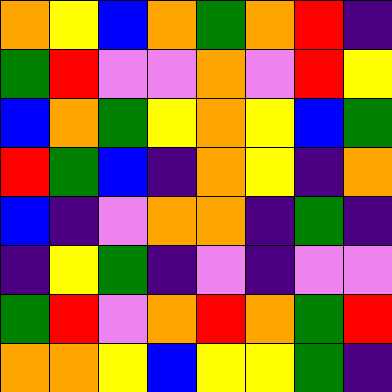[["orange", "yellow", "blue", "orange", "green", "orange", "red", "indigo"], ["green", "red", "violet", "violet", "orange", "violet", "red", "yellow"], ["blue", "orange", "green", "yellow", "orange", "yellow", "blue", "green"], ["red", "green", "blue", "indigo", "orange", "yellow", "indigo", "orange"], ["blue", "indigo", "violet", "orange", "orange", "indigo", "green", "indigo"], ["indigo", "yellow", "green", "indigo", "violet", "indigo", "violet", "violet"], ["green", "red", "violet", "orange", "red", "orange", "green", "red"], ["orange", "orange", "yellow", "blue", "yellow", "yellow", "green", "indigo"]]